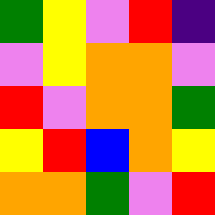[["green", "yellow", "violet", "red", "indigo"], ["violet", "yellow", "orange", "orange", "violet"], ["red", "violet", "orange", "orange", "green"], ["yellow", "red", "blue", "orange", "yellow"], ["orange", "orange", "green", "violet", "red"]]